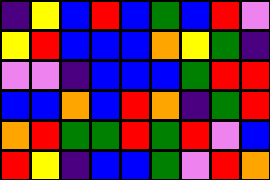[["indigo", "yellow", "blue", "red", "blue", "green", "blue", "red", "violet"], ["yellow", "red", "blue", "blue", "blue", "orange", "yellow", "green", "indigo"], ["violet", "violet", "indigo", "blue", "blue", "blue", "green", "red", "red"], ["blue", "blue", "orange", "blue", "red", "orange", "indigo", "green", "red"], ["orange", "red", "green", "green", "red", "green", "red", "violet", "blue"], ["red", "yellow", "indigo", "blue", "blue", "green", "violet", "red", "orange"]]